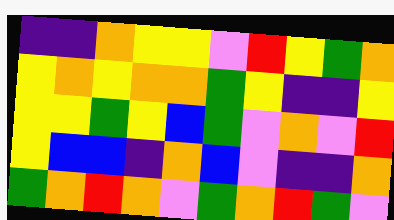[["indigo", "indigo", "orange", "yellow", "yellow", "violet", "red", "yellow", "green", "orange"], ["yellow", "orange", "yellow", "orange", "orange", "green", "yellow", "indigo", "indigo", "yellow"], ["yellow", "yellow", "green", "yellow", "blue", "green", "violet", "orange", "violet", "red"], ["yellow", "blue", "blue", "indigo", "orange", "blue", "violet", "indigo", "indigo", "orange"], ["green", "orange", "red", "orange", "violet", "green", "orange", "red", "green", "violet"]]